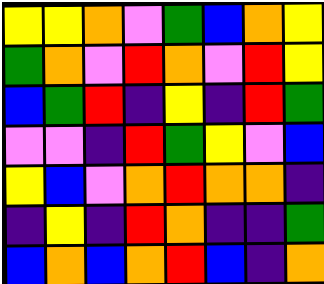[["yellow", "yellow", "orange", "violet", "green", "blue", "orange", "yellow"], ["green", "orange", "violet", "red", "orange", "violet", "red", "yellow"], ["blue", "green", "red", "indigo", "yellow", "indigo", "red", "green"], ["violet", "violet", "indigo", "red", "green", "yellow", "violet", "blue"], ["yellow", "blue", "violet", "orange", "red", "orange", "orange", "indigo"], ["indigo", "yellow", "indigo", "red", "orange", "indigo", "indigo", "green"], ["blue", "orange", "blue", "orange", "red", "blue", "indigo", "orange"]]